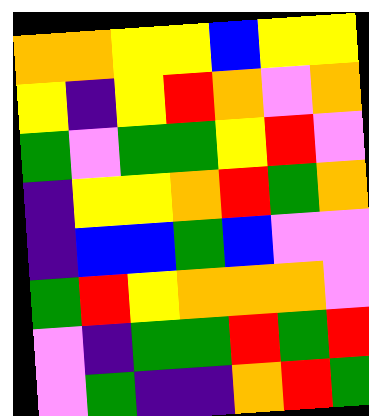[["orange", "orange", "yellow", "yellow", "blue", "yellow", "yellow"], ["yellow", "indigo", "yellow", "red", "orange", "violet", "orange"], ["green", "violet", "green", "green", "yellow", "red", "violet"], ["indigo", "yellow", "yellow", "orange", "red", "green", "orange"], ["indigo", "blue", "blue", "green", "blue", "violet", "violet"], ["green", "red", "yellow", "orange", "orange", "orange", "violet"], ["violet", "indigo", "green", "green", "red", "green", "red"], ["violet", "green", "indigo", "indigo", "orange", "red", "green"]]